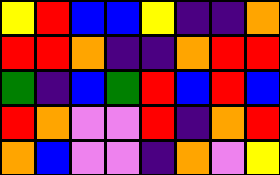[["yellow", "red", "blue", "blue", "yellow", "indigo", "indigo", "orange"], ["red", "red", "orange", "indigo", "indigo", "orange", "red", "red"], ["green", "indigo", "blue", "green", "red", "blue", "red", "blue"], ["red", "orange", "violet", "violet", "red", "indigo", "orange", "red"], ["orange", "blue", "violet", "violet", "indigo", "orange", "violet", "yellow"]]